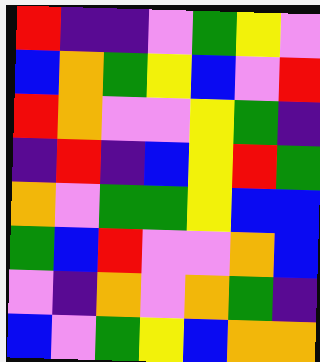[["red", "indigo", "indigo", "violet", "green", "yellow", "violet"], ["blue", "orange", "green", "yellow", "blue", "violet", "red"], ["red", "orange", "violet", "violet", "yellow", "green", "indigo"], ["indigo", "red", "indigo", "blue", "yellow", "red", "green"], ["orange", "violet", "green", "green", "yellow", "blue", "blue"], ["green", "blue", "red", "violet", "violet", "orange", "blue"], ["violet", "indigo", "orange", "violet", "orange", "green", "indigo"], ["blue", "violet", "green", "yellow", "blue", "orange", "orange"]]